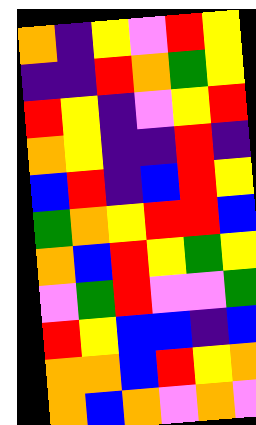[["orange", "indigo", "yellow", "violet", "red", "yellow"], ["indigo", "indigo", "red", "orange", "green", "yellow"], ["red", "yellow", "indigo", "violet", "yellow", "red"], ["orange", "yellow", "indigo", "indigo", "red", "indigo"], ["blue", "red", "indigo", "blue", "red", "yellow"], ["green", "orange", "yellow", "red", "red", "blue"], ["orange", "blue", "red", "yellow", "green", "yellow"], ["violet", "green", "red", "violet", "violet", "green"], ["red", "yellow", "blue", "blue", "indigo", "blue"], ["orange", "orange", "blue", "red", "yellow", "orange"], ["orange", "blue", "orange", "violet", "orange", "violet"]]